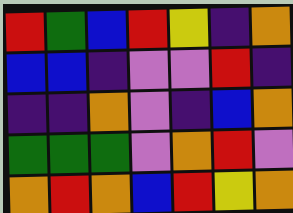[["red", "green", "blue", "red", "yellow", "indigo", "orange"], ["blue", "blue", "indigo", "violet", "violet", "red", "indigo"], ["indigo", "indigo", "orange", "violet", "indigo", "blue", "orange"], ["green", "green", "green", "violet", "orange", "red", "violet"], ["orange", "red", "orange", "blue", "red", "yellow", "orange"]]